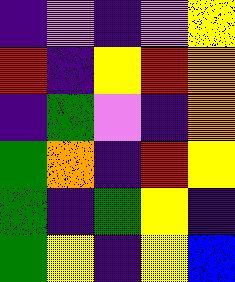[["indigo", "violet", "indigo", "violet", "yellow"], ["red", "indigo", "yellow", "red", "orange"], ["indigo", "green", "violet", "indigo", "orange"], ["green", "orange", "indigo", "red", "yellow"], ["green", "indigo", "green", "yellow", "indigo"], ["green", "yellow", "indigo", "yellow", "blue"]]